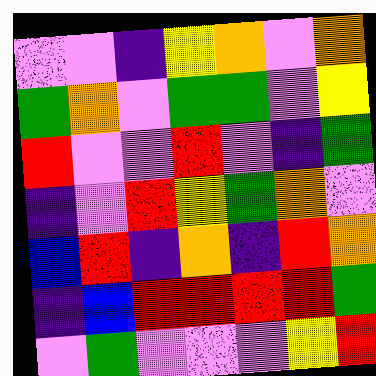[["violet", "violet", "indigo", "yellow", "orange", "violet", "orange"], ["green", "orange", "violet", "green", "green", "violet", "yellow"], ["red", "violet", "violet", "red", "violet", "indigo", "green"], ["indigo", "violet", "red", "yellow", "green", "orange", "violet"], ["blue", "red", "indigo", "orange", "indigo", "red", "orange"], ["indigo", "blue", "red", "red", "red", "red", "green"], ["violet", "green", "violet", "violet", "violet", "yellow", "red"]]